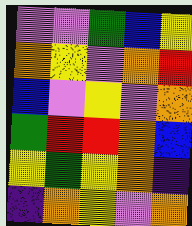[["violet", "violet", "green", "blue", "yellow"], ["orange", "yellow", "violet", "orange", "red"], ["blue", "violet", "yellow", "violet", "orange"], ["green", "red", "red", "orange", "blue"], ["yellow", "green", "yellow", "orange", "indigo"], ["indigo", "orange", "yellow", "violet", "orange"]]